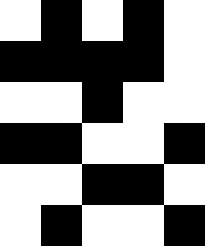[["white", "black", "white", "black", "white"], ["black", "black", "black", "black", "white"], ["white", "white", "black", "white", "white"], ["black", "black", "white", "white", "black"], ["white", "white", "black", "black", "white"], ["white", "black", "white", "white", "black"]]